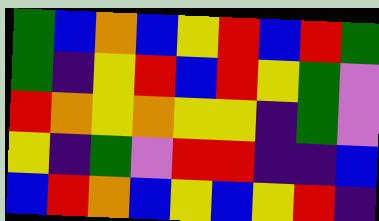[["green", "blue", "orange", "blue", "yellow", "red", "blue", "red", "green"], ["green", "indigo", "yellow", "red", "blue", "red", "yellow", "green", "violet"], ["red", "orange", "yellow", "orange", "yellow", "yellow", "indigo", "green", "violet"], ["yellow", "indigo", "green", "violet", "red", "red", "indigo", "indigo", "blue"], ["blue", "red", "orange", "blue", "yellow", "blue", "yellow", "red", "indigo"]]